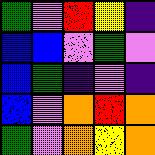[["green", "violet", "red", "yellow", "indigo"], ["blue", "blue", "violet", "green", "violet"], ["blue", "green", "indigo", "violet", "indigo"], ["blue", "violet", "orange", "red", "orange"], ["green", "violet", "orange", "yellow", "orange"]]